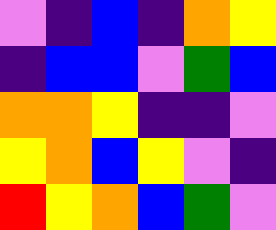[["violet", "indigo", "blue", "indigo", "orange", "yellow"], ["indigo", "blue", "blue", "violet", "green", "blue"], ["orange", "orange", "yellow", "indigo", "indigo", "violet"], ["yellow", "orange", "blue", "yellow", "violet", "indigo"], ["red", "yellow", "orange", "blue", "green", "violet"]]